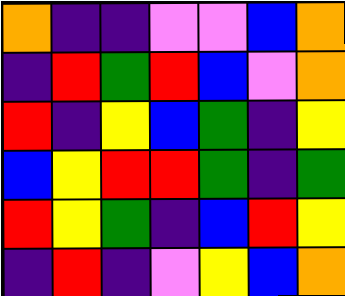[["orange", "indigo", "indigo", "violet", "violet", "blue", "orange"], ["indigo", "red", "green", "red", "blue", "violet", "orange"], ["red", "indigo", "yellow", "blue", "green", "indigo", "yellow"], ["blue", "yellow", "red", "red", "green", "indigo", "green"], ["red", "yellow", "green", "indigo", "blue", "red", "yellow"], ["indigo", "red", "indigo", "violet", "yellow", "blue", "orange"]]